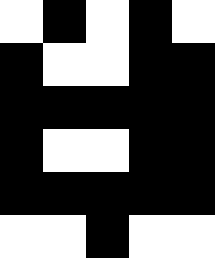[["white", "black", "white", "black", "white"], ["black", "white", "white", "black", "black"], ["black", "black", "black", "black", "black"], ["black", "white", "white", "black", "black"], ["black", "black", "black", "black", "black"], ["white", "white", "black", "white", "white"]]